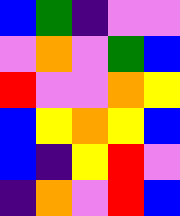[["blue", "green", "indigo", "violet", "violet"], ["violet", "orange", "violet", "green", "blue"], ["red", "violet", "violet", "orange", "yellow"], ["blue", "yellow", "orange", "yellow", "blue"], ["blue", "indigo", "yellow", "red", "violet"], ["indigo", "orange", "violet", "red", "blue"]]